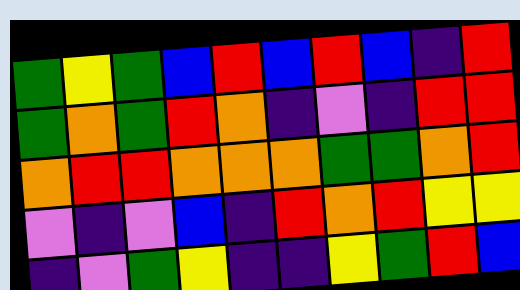[["green", "yellow", "green", "blue", "red", "blue", "red", "blue", "indigo", "red"], ["green", "orange", "green", "red", "orange", "indigo", "violet", "indigo", "red", "red"], ["orange", "red", "red", "orange", "orange", "orange", "green", "green", "orange", "red"], ["violet", "indigo", "violet", "blue", "indigo", "red", "orange", "red", "yellow", "yellow"], ["indigo", "violet", "green", "yellow", "indigo", "indigo", "yellow", "green", "red", "blue"]]